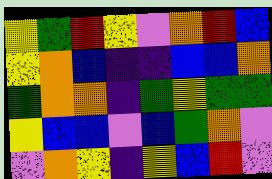[["yellow", "green", "red", "yellow", "violet", "orange", "red", "blue"], ["yellow", "orange", "blue", "indigo", "indigo", "blue", "blue", "orange"], ["green", "orange", "orange", "indigo", "green", "yellow", "green", "green"], ["yellow", "blue", "blue", "violet", "blue", "green", "orange", "violet"], ["violet", "orange", "yellow", "indigo", "yellow", "blue", "red", "violet"]]